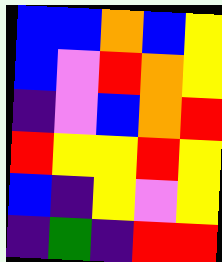[["blue", "blue", "orange", "blue", "yellow"], ["blue", "violet", "red", "orange", "yellow"], ["indigo", "violet", "blue", "orange", "red"], ["red", "yellow", "yellow", "red", "yellow"], ["blue", "indigo", "yellow", "violet", "yellow"], ["indigo", "green", "indigo", "red", "red"]]